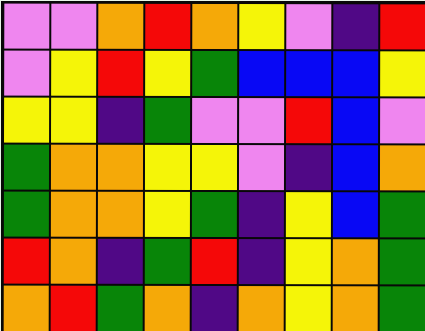[["violet", "violet", "orange", "red", "orange", "yellow", "violet", "indigo", "red"], ["violet", "yellow", "red", "yellow", "green", "blue", "blue", "blue", "yellow"], ["yellow", "yellow", "indigo", "green", "violet", "violet", "red", "blue", "violet"], ["green", "orange", "orange", "yellow", "yellow", "violet", "indigo", "blue", "orange"], ["green", "orange", "orange", "yellow", "green", "indigo", "yellow", "blue", "green"], ["red", "orange", "indigo", "green", "red", "indigo", "yellow", "orange", "green"], ["orange", "red", "green", "orange", "indigo", "orange", "yellow", "orange", "green"]]